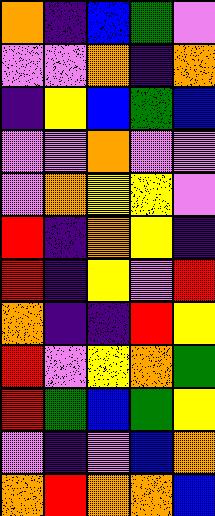[["orange", "indigo", "blue", "green", "violet"], ["violet", "violet", "orange", "indigo", "orange"], ["indigo", "yellow", "blue", "green", "blue"], ["violet", "violet", "orange", "violet", "violet"], ["violet", "orange", "yellow", "yellow", "violet"], ["red", "indigo", "orange", "yellow", "indigo"], ["red", "indigo", "yellow", "violet", "red"], ["orange", "indigo", "indigo", "red", "yellow"], ["red", "violet", "yellow", "orange", "green"], ["red", "green", "blue", "green", "yellow"], ["violet", "indigo", "violet", "blue", "orange"], ["orange", "red", "orange", "orange", "blue"]]